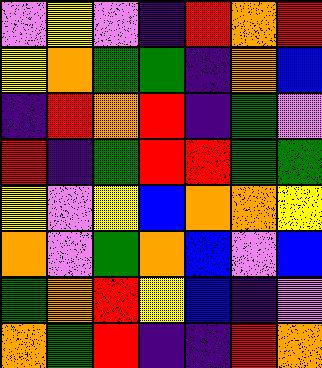[["violet", "yellow", "violet", "indigo", "red", "orange", "red"], ["yellow", "orange", "green", "green", "indigo", "orange", "blue"], ["indigo", "red", "orange", "red", "indigo", "green", "violet"], ["red", "indigo", "green", "red", "red", "green", "green"], ["yellow", "violet", "yellow", "blue", "orange", "orange", "yellow"], ["orange", "violet", "green", "orange", "blue", "violet", "blue"], ["green", "orange", "red", "yellow", "blue", "indigo", "violet"], ["orange", "green", "red", "indigo", "indigo", "red", "orange"]]